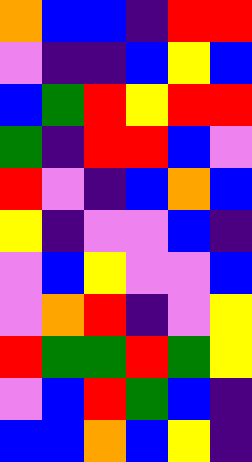[["orange", "blue", "blue", "indigo", "red", "red"], ["violet", "indigo", "indigo", "blue", "yellow", "blue"], ["blue", "green", "red", "yellow", "red", "red"], ["green", "indigo", "red", "red", "blue", "violet"], ["red", "violet", "indigo", "blue", "orange", "blue"], ["yellow", "indigo", "violet", "violet", "blue", "indigo"], ["violet", "blue", "yellow", "violet", "violet", "blue"], ["violet", "orange", "red", "indigo", "violet", "yellow"], ["red", "green", "green", "red", "green", "yellow"], ["violet", "blue", "red", "green", "blue", "indigo"], ["blue", "blue", "orange", "blue", "yellow", "indigo"]]